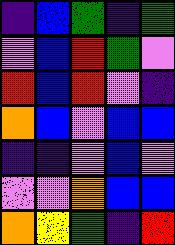[["indigo", "blue", "green", "indigo", "green"], ["violet", "blue", "red", "green", "violet"], ["red", "blue", "red", "violet", "indigo"], ["orange", "blue", "violet", "blue", "blue"], ["indigo", "indigo", "violet", "blue", "violet"], ["violet", "violet", "orange", "blue", "blue"], ["orange", "yellow", "green", "indigo", "red"]]